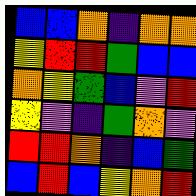[["blue", "blue", "orange", "indigo", "orange", "orange"], ["yellow", "red", "red", "green", "blue", "blue"], ["orange", "yellow", "green", "blue", "violet", "red"], ["yellow", "violet", "indigo", "green", "orange", "violet"], ["red", "red", "orange", "indigo", "blue", "green"], ["blue", "red", "blue", "yellow", "orange", "red"]]